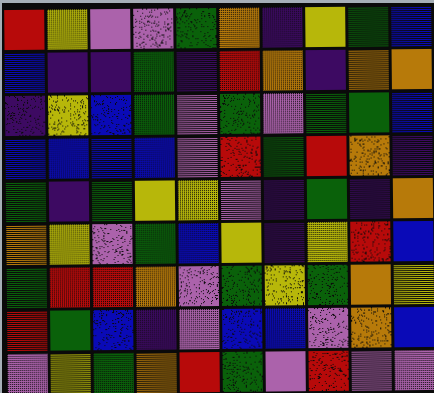[["red", "yellow", "violet", "violet", "green", "orange", "indigo", "yellow", "green", "blue"], ["blue", "indigo", "indigo", "green", "indigo", "red", "orange", "indigo", "orange", "orange"], ["indigo", "yellow", "blue", "green", "violet", "green", "violet", "green", "green", "blue"], ["blue", "blue", "blue", "blue", "violet", "red", "green", "red", "orange", "indigo"], ["green", "indigo", "green", "yellow", "yellow", "violet", "indigo", "green", "indigo", "orange"], ["orange", "yellow", "violet", "green", "blue", "yellow", "indigo", "yellow", "red", "blue"], ["green", "red", "red", "orange", "violet", "green", "yellow", "green", "orange", "yellow"], ["red", "green", "blue", "indigo", "violet", "blue", "blue", "violet", "orange", "blue"], ["violet", "yellow", "green", "orange", "red", "green", "violet", "red", "violet", "violet"]]